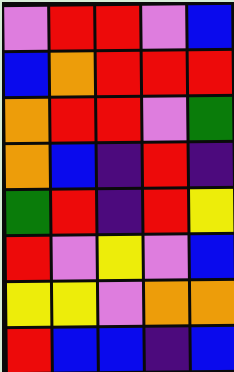[["violet", "red", "red", "violet", "blue"], ["blue", "orange", "red", "red", "red"], ["orange", "red", "red", "violet", "green"], ["orange", "blue", "indigo", "red", "indigo"], ["green", "red", "indigo", "red", "yellow"], ["red", "violet", "yellow", "violet", "blue"], ["yellow", "yellow", "violet", "orange", "orange"], ["red", "blue", "blue", "indigo", "blue"]]